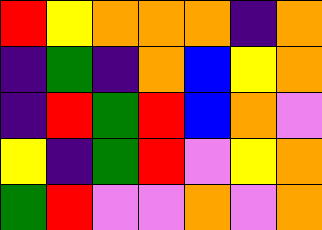[["red", "yellow", "orange", "orange", "orange", "indigo", "orange"], ["indigo", "green", "indigo", "orange", "blue", "yellow", "orange"], ["indigo", "red", "green", "red", "blue", "orange", "violet"], ["yellow", "indigo", "green", "red", "violet", "yellow", "orange"], ["green", "red", "violet", "violet", "orange", "violet", "orange"]]